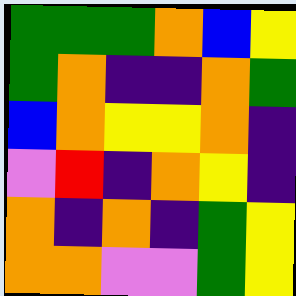[["green", "green", "green", "orange", "blue", "yellow"], ["green", "orange", "indigo", "indigo", "orange", "green"], ["blue", "orange", "yellow", "yellow", "orange", "indigo"], ["violet", "red", "indigo", "orange", "yellow", "indigo"], ["orange", "indigo", "orange", "indigo", "green", "yellow"], ["orange", "orange", "violet", "violet", "green", "yellow"]]